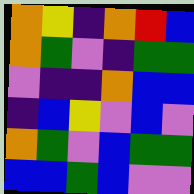[["orange", "yellow", "indigo", "orange", "red", "blue"], ["orange", "green", "violet", "indigo", "green", "green"], ["violet", "indigo", "indigo", "orange", "blue", "blue"], ["indigo", "blue", "yellow", "violet", "blue", "violet"], ["orange", "green", "violet", "blue", "green", "green"], ["blue", "blue", "green", "blue", "violet", "violet"]]